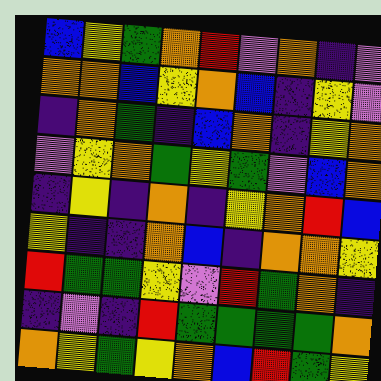[["blue", "yellow", "green", "orange", "red", "violet", "orange", "indigo", "violet"], ["orange", "orange", "blue", "yellow", "orange", "blue", "indigo", "yellow", "violet"], ["indigo", "orange", "green", "indigo", "blue", "orange", "indigo", "yellow", "orange"], ["violet", "yellow", "orange", "green", "yellow", "green", "violet", "blue", "orange"], ["indigo", "yellow", "indigo", "orange", "indigo", "yellow", "orange", "red", "blue"], ["yellow", "indigo", "indigo", "orange", "blue", "indigo", "orange", "orange", "yellow"], ["red", "green", "green", "yellow", "violet", "red", "green", "orange", "indigo"], ["indigo", "violet", "indigo", "red", "green", "green", "green", "green", "orange"], ["orange", "yellow", "green", "yellow", "orange", "blue", "red", "green", "yellow"]]